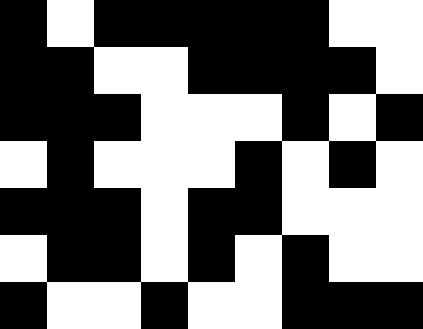[["black", "white", "black", "black", "black", "black", "black", "white", "white"], ["black", "black", "white", "white", "black", "black", "black", "black", "white"], ["black", "black", "black", "white", "white", "white", "black", "white", "black"], ["white", "black", "white", "white", "white", "black", "white", "black", "white"], ["black", "black", "black", "white", "black", "black", "white", "white", "white"], ["white", "black", "black", "white", "black", "white", "black", "white", "white"], ["black", "white", "white", "black", "white", "white", "black", "black", "black"]]